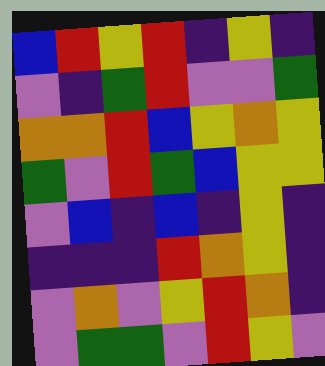[["blue", "red", "yellow", "red", "indigo", "yellow", "indigo"], ["violet", "indigo", "green", "red", "violet", "violet", "green"], ["orange", "orange", "red", "blue", "yellow", "orange", "yellow"], ["green", "violet", "red", "green", "blue", "yellow", "yellow"], ["violet", "blue", "indigo", "blue", "indigo", "yellow", "indigo"], ["indigo", "indigo", "indigo", "red", "orange", "yellow", "indigo"], ["violet", "orange", "violet", "yellow", "red", "orange", "indigo"], ["violet", "green", "green", "violet", "red", "yellow", "violet"]]